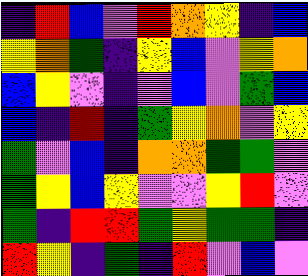[["indigo", "red", "blue", "violet", "red", "orange", "yellow", "indigo", "blue"], ["yellow", "orange", "green", "indigo", "yellow", "blue", "violet", "yellow", "orange"], ["blue", "yellow", "violet", "indigo", "violet", "blue", "violet", "green", "blue"], ["blue", "indigo", "red", "indigo", "green", "yellow", "orange", "violet", "yellow"], ["green", "violet", "blue", "indigo", "orange", "orange", "green", "green", "violet"], ["green", "yellow", "blue", "yellow", "violet", "violet", "yellow", "red", "violet"], ["green", "indigo", "red", "red", "green", "yellow", "green", "green", "indigo"], ["red", "yellow", "indigo", "green", "indigo", "red", "violet", "blue", "violet"]]